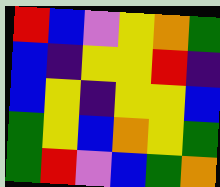[["red", "blue", "violet", "yellow", "orange", "green"], ["blue", "indigo", "yellow", "yellow", "red", "indigo"], ["blue", "yellow", "indigo", "yellow", "yellow", "blue"], ["green", "yellow", "blue", "orange", "yellow", "green"], ["green", "red", "violet", "blue", "green", "orange"]]